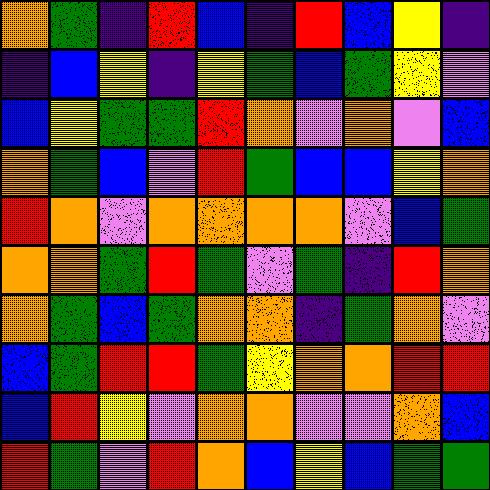[["orange", "green", "indigo", "red", "blue", "indigo", "red", "blue", "yellow", "indigo"], ["indigo", "blue", "yellow", "indigo", "yellow", "green", "blue", "green", "yellow", "violet"], ["blue", "yellow", "green", "green", "red", "orange", "violet", "orange", "violet", "blue"], ["orange", "green", "blue", "violet", "red", "green", "blue", "blue", "yellow", "orange"], ["red", "orange", "violet", "orange", "orange", "orange", "orange", "violet", "blue", "green"], ["orange", "orange", "green", "red", "green", "violet", "green", "indigo", "red", "orange"], ["orange", "green", "blue", "green", "orange", "orange", "indigo", "green", "orange", "violet"], ["blue", "green", "red", "red", "green", "yellow", "orange", "orange", "red", "red"], ["blue", "red", "yellow", "violet", "orange", "orange", "violet", "violet", "orange", "blue"], ["red", "green", "violet", "red", "orange", "blue", "yellow", "blue", "green", "green"]]